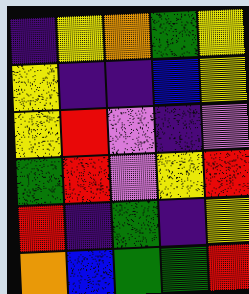[["indigo", "yellow", "orange", "green", "yellow"], ["yellow", "indigo", "indigo", "blue", "yellow"], ["yellow", "red", "violet", "indigo", "violet"], ["green", "red", "violet", "yellow", "red"], ["red", "indigo", "green", "indigo", "yellow"], ["orange", "blue", "green", "green", "red"]]